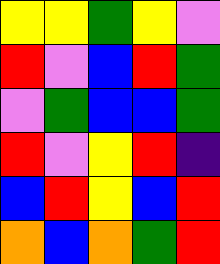[["yellow", "yellow", "green", "yellow", "violet"], ["red", "violet", "blue", "red", "green"], ["violet", "green", "blue", "blue", "green"], ["red", "violet", "yellow", "red", "indigo"], ["blue", "red", "yellow", "blue", "red"], ["orange", "blue", "orange", "green", "red"]]